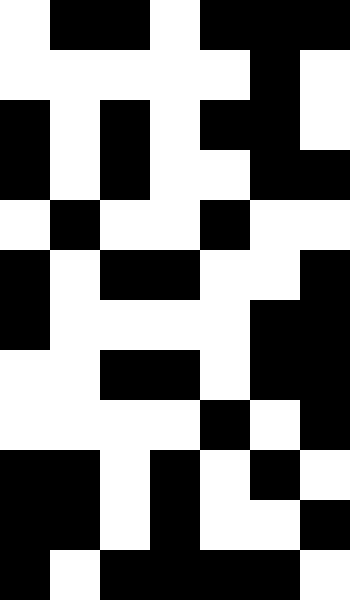[["white", "black", "black", "white", "black", "black", "black"], ["white", "white", "white", "white", "white", "black", "white"], ["black", "white", "black", "white", "black", "black", "white"], ["black", "white", "black", "white", "white", "black", "black"], ["white", "black", "white", "white", "black", "white", "white"], ["black", "white", "black", "black", "white", "white", "black"], ["black", "white", "white", "white", "white", "black", "black"], ["white", "white", "black", "black", "white", "black", "black"], ["white", "white", "white", "white", "black", "white", "black"], ["black", "black", "white", "black", "white", "black", "white"], ["black", "black", "white", "black", "white", "white", "black"], ["black", "white", "black", "black", "black", "black", "white"]]